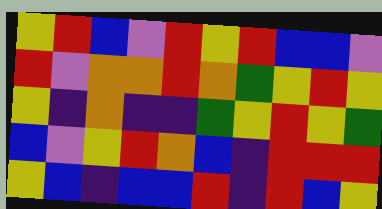[["yellow", "red", "blue", "violet", "red", "yellow", "red", "blue", "blue", "violet"], ["red", "violet", "orange", "orange", "red", "orange", "green", "yellow", "red", "yellow"], ["yellow", "indigo", "orange", "indigo", "indigo", "green", "yellow", "red", "yellow", "green"], ["blue", "violet", "yellow", "red", "orange", "blue", "indigo", "red", "red", "red"], ["yellow", "blue", "indigo", "blue", "blue", "red", "indigo", "red", "blue", "yellow"]]